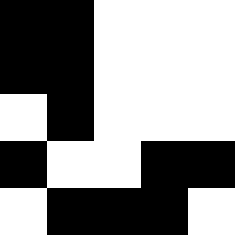[["black", "black", "white", "white", "white"], ["black", "black", "white", "white", "white"], ["white", "black", "white", "white", "white"], ["black", "white", "white", "black", "black"], ["white", "black", "black", "black", "white"]]